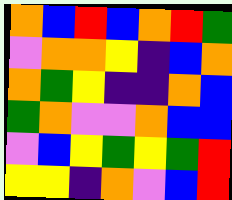[["orange", "blue", "red", "blue", "orange", "red", "green"], ["violet", "orange", "orange", "yellow", "indigo", "blue", "orange"], ["orange", "green", "yellow", "indigo", "indigo", "orange", "blue"], ["green", "orange", "violet", "violet", "orange", "blue", "blue"], ["violet", "blue", "yellow", "green", "yellow", "green", "red"], ["yellow", "yellow", "indigo", "orange", "violet", "blue", "red"]]